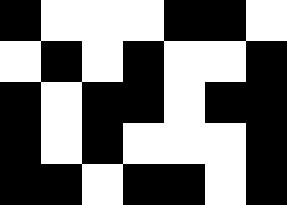[["black", "white", "white", "white", "black", "black", "white"], ["white", "black", "white", "black", "white", "white", "black"], ["black", "white", "black", "black", "white", "black", "black"], ["black", "white", "black", "white", "white", "white", "black"], ["black", "black", "white", "black", "black", "white", "black"]]